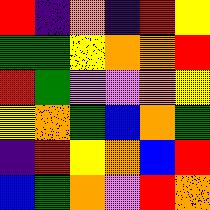[["red", "indigo", "orange", "indigo", "red", "yellow"], ["green", "green", "yellow", "orange", "orange", "red"], ["red", "green", "violet", "violet", "orange", "yellow"], ["yellow", "orange", "green", "blue", "orange", "green"], ["indigo", "red", "yellow", "orange", "blue", "red"], ["blue", "green", "orange", "violet", "red", "orange"]]